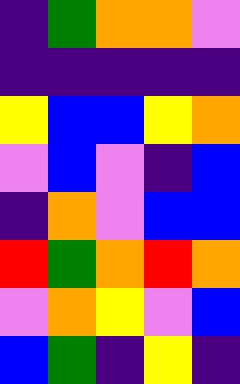[["indigo", "green", "orange", "orange", "violet"], ["indigo", "indigo", "indigo", "indigo", "indigo"], ["yellow", "blue", "blue", "yellow", "orange"], ["violet", "blue", "violet", "indigo", "blue"], ["indigo", "orange", "violet", "blue", "blue"], ["red", "green", "orange", "red", "orange"], ["violet", "orange", "yellow", "violet", "blue"], ["blue", "green", "indigo", "yellow", "indigo"]]